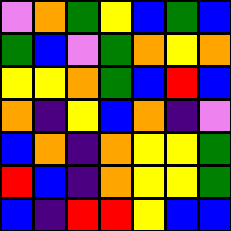[["violet", "orange", "green", "yellow", "blue", "green", "blue"], ["green", "blue", "violet", "green", "orange", "yellow", "orange"], ["yellow", "yellow", "orange", "green", "blue", "red", "blue"], ["orange", "indigo", "yellow", "blue", "orange", "indigo", "violet"], ["blue", "orange", "indigo", "orange", "yellow", "yellow", "green"], ["red", "blue", "indigo", "orange", "yellow", "yellow", "green"], ["blue", "indigo", "red", "red", "yellow", "blue", "blue"]]